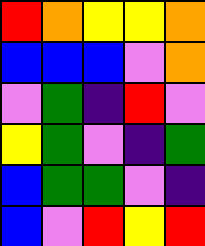[["red", "orange", "yellow", "yellow", "orange"], ["blue", "blue", "blue", "violet", "orange"], ["violet", "green", "indigo", "red", "violet"], ["yellow", "green", "violet", "indigo", "green"], ["blue", "green", "green", "violet", "indigo"], ["blue", "violet", "red", "yellow", "red"]]